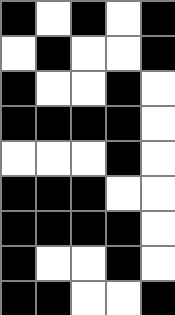[["black", "white", "black", "white", "black"], ["white", "black", "white", "white", "black"], ["black", "white", "white", "black", "white"], ["black", "black", "black", "black", "white"], ["white", "white", "white", "black", "white"], ["black", "black", "black", "white", "white"], ["black", "black", "black", "black", "white"], ["black", "white", "white", "black", "white"], ["black", "black", "white", "white", "black"]]